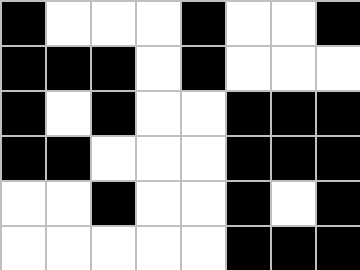[["black", "white", "white", "white", "black", "white", "white", "black"], ["black", "black", "black", "white", "black", "white", "white", "white"], ["black", "white", "black", "white", "white", "black", "black", "black"], ["black", "black", "white", "white", "white", "black", "black", "black"], ["white", "white", "black", "white", "white", "black", "white", "black"], ["white", "white", "white", "white", "white", "black", "black", "black"]]